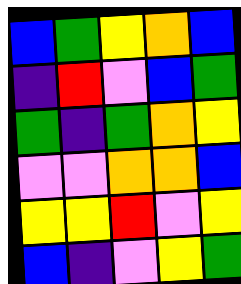[["blue", "green", "yellow", "orange", "blue"], ["indigo", "red", "violet", "blue", "green"], ["green", "indigo", "green", "orange", "yellow"], ["violet", "violet", "orange", "orange", "blue"], ["yellow", "yellow", "red", "violet", "yellow"], ["blue", "indigo", "violet", "yellow", "green"]]